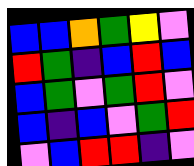[["blue", "blue", "orange", "green", "yellow", "violet"], ["red", "green", "indigo", "blue", "red", "blue"], ["blue", "green", "violet", "green", "red", "violet"], ["blue", "indigo", "blue", "violet", "green", "red"], ["violet", "blue", "red", "red", "indigo", "violet"]]